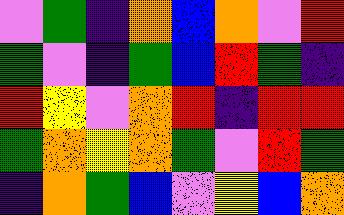[["violet", "green", "indigo", "orange", "blue", "orange", "violet", "red"], ["green", "violet", "indigo", "green", "blue", "red", "green", "indigo"], ["red", "yellow", "violet", "orange", "red", "indigo", "red", "red"], ["green", "orange", "yellow", "orange", "green", "violet", "red", "green"], ["indigo", "orange", "green", "blue", "violet", "yellow", "blue", "orange"]]